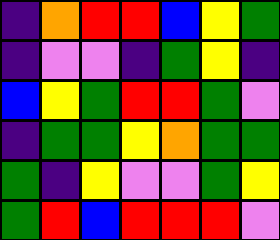[["indigo", "orange", "red", "red", "blue", "yellow", "green"], ["indigo", "violet", "violet", "indigo", "green", "yellow", "indigo"], ["blue", "yellow", "green", "red", "red", "green", "violet"], ["indigo", "green", "green", "yellow", "orange", "green", "green"], ["green", "indigo", "yellow", "violet", "violet", "green", "yellow"], ["green", "red", "blue", "red", "red", "red", "violet"]]